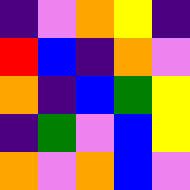[["indigo", "violet", "orange", "yellow", "indigo"], ["red", "blue", "indigo", "orange", "violet"], ["orange", "indigo", "blue", "green", "yellow"], ["indigo", "green", "violet", "blue", "yellow"], ["orange", "violet", "orange", "blue", "violet"]]